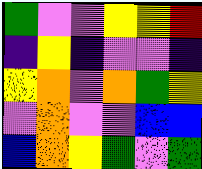[["green", "violet", "violet", "yellow", "yellow", "red"], ["indigo", "yellow", "indigo", "violet", "violet", "indigo"], ["yellow", "orange", "violet", "orange", "green", "yellow"], ["violet", "orange", "violet", "violet", "blue", "blue"], ["blue", "orange", "yellow", "green", "violet", "green"]]